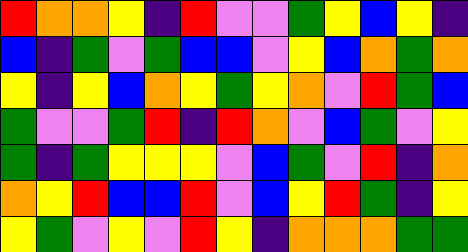[["red", "orange", "orange", "yellow", "indigo", "red", "violet", "violet", "green", "yellow", "blue", "yellow", "indigo"], ["blue", "indigo", "green", "violet", "green", "blue", "blue", "violet", "yellow", "blue", "orange", "green", "orange"], ["yellow", "indigo", "yellow", "blue", "orange", "yellow", "green", "yellow", "orange", "violet", "red", "green", "blue"], ["green", "violet", "violet", "green", "red", "indigo", "red", "orange", "violet", "blue", "green", "violet", "yellow"], ["green", "indigo", "green", "yellow", "yellow", "yellow", "violet", "blue", "green", "violet", "red", "indigo", "orange"], ["orange", "yellow", "red", "blue", "blue", "red", "violet", "blue", "yellow", "red", "green", "indigo", "yellow"], ["yellow", "green", "violet", "yellow", "violet", "red", "yellow", "indigo", "orange", "orange", "orange", "green", "green"]]